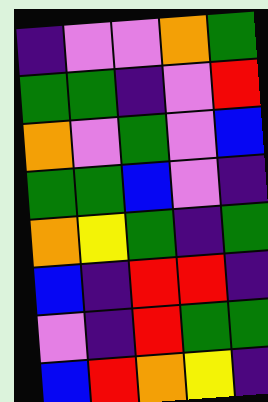[["indigo", "violet", "violet", "orange", "green"], ["green", "green", "indigo", "violet", "red"], ["orange", "violet", "green", "violet", "blue"], ["green", "green", "blue", "violet", "indigo"], ["orange", "yellow", "green", "indigo", "green"], ["blue", "indigo", "red", "red", "indigo"], ["violet", "indigo", "red", "green", "green"], ["blue", "red", "orange", "yellow", "indigo"]]